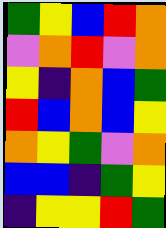[["green", "yellow", "blue", "red", "orange"], ["violet", "orange", "red", "violet", "orange"], ["yellow", "indigo", "orange", "blue", "green"], ["red", "blue", "orange", "blue", "yellow"], ["orange", "yellow", "green", "violet", "orange"], ["blue", "blue", "indigo", "green", "yellow"], ["indigo", "yellow", "yellow", "red", "green"]]